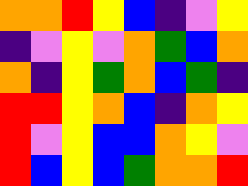[["orange", "orange", "red", "yellow", "blue", "indigo", "violet", "yellow"], ["indigo", "violet", "yellow", "violet", "orange", "green", "blue", "orange"], ["orange", "indigo", "yellow", "green", "orange", "blue", "green", "indigo"], ["red", "red", "yellow", "orange", "blue", "indigo", "orange", "yellow"], ["red", "violet", "yellow", "blue", "blue", "orange", "yellow", "violet"], ["red", "blue", "yellow", "blue", "green", "orange", "orange", "red"]]